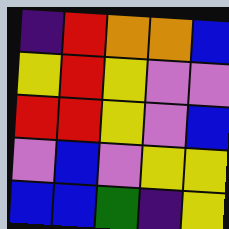[["indigo", "red", "orange", "orange", "blue"], ["yellow", "red", "yellow", "violet", "violet"], ["red", "red", "yellow", "violet", "blue"], ["violet", "blue", "violet", "yellow", "yellow"], ["blue", "blue", "green", "indigo", "yellow"]]